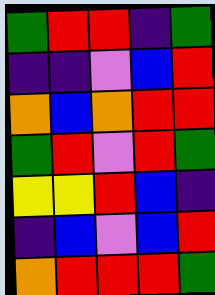[["green", "red", "red", "indigo", "green"], ["indigo", "indigo", "violet", "blue", "red"], ["orange", "blue", "orange", "red", "red"], ["green", "red", "violet", "red", "green"], ["yellow", "yellow", "red", "blue", "indigo"], ["indigo", "blue", "violet", "blue", "red"], ["orange", "red", "red", "red", "green"]]